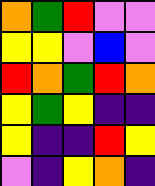[["orange", "green", "red", "violet", "violet"], ["yellow", "yellow", "violet", "blue", "violet"], ["red", "orange", "green", "red", "orange"], ["yellow", "green", "yellow", "indigo", "indigo"], ["yellow", "indigo", "indigo", "red", "yellow"], ["violet", "indigo", "yellow", "orange", "indigo"]]